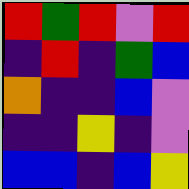[["red", "green", "red", "violet", "red"], ["indigo", "red", "indigo", "green", "blue"], ["orange", "indigo", "indigo", "blue", "violet"], ["indigo", "indigo", "yellow", "indigo", "violet"], ["blue", "blue", "indigo", "blue", "yellow"]]